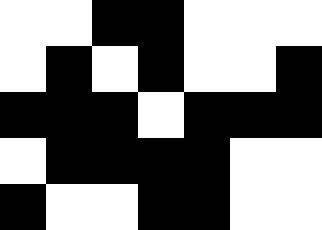[["white", "white", "black", "black", "white", "white", "white"], ["white", "black", "white", "black", "white", "white", "black"], ["black", "black", "black", "white", "black", "black", "black"], ["white", "black", "black", "black", "black", "white", "white"], ["black", "white", "white", "black", "black", "white", "white"]]